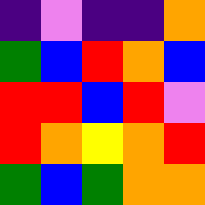[["indigo", "violet", "indigo", "indigo", "orange"], ["green", "blue", "red", "orange", "blue"], ["red", "red", "blue", "red", "violet"], ["red", "orange", "yellow", "orange", "red"], ["green", "blue", "green", "orange", "orange"]]